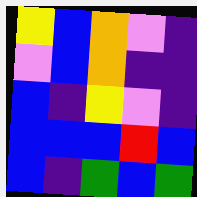[["yellow", "blue", "orange", "violet", "indigo"], ["violet", "blue", "orange", "indigo", "indigo"], ["blue", "indigo", "yellow", "violet", "indigo"], ["blue", "blue", "blue", "red", "blue"], ["blue", "indigo", "green", "blue", "green"]]